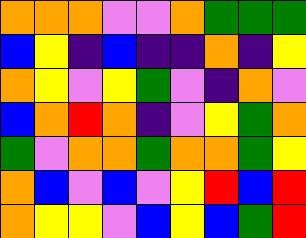[["orange", "orange", "orange", "violet", "violet", "orange", "green", "green", "green"], ["blue", "yellow", "indigo", "blue", "indigo", "indigo", "orange", "indigo", "yellow"], ["orange", "yellow", "violet", "yellow", "green", "violet", "indigo", "orange", "violet"], ["blue", "orange", "red", "orange", "indigo", "violet", "yellow", "green", "orange"], ["green", "violet", "orange", "orange", "green", "orange", "orange", "green", "yellow"], ["orange", "blue", "violet", "blue", "violet", "yellow", "red", "blue", "red"], ["orange", "yellow", "yellow", "violet", "blue", "yellow", "blue", "green", "red"]]